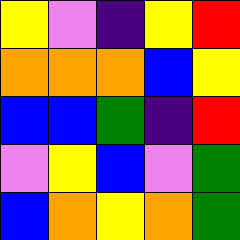[["yellow", "violet", "indigo", "yellow", "red"], ["orange", "orange", "orange", "blue", "yellow"], ["blue", "blue", "green", "indigo", "red"], ["violet", "yellow", "blue", "violet", "green"], ["blue", "orange", "yellow", "orange", "green"]]